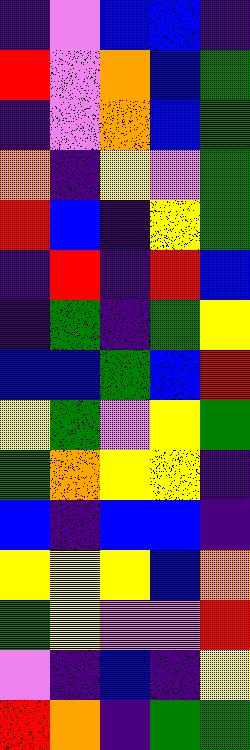[["indigo", "violet", "blue", "blue", "indigo"], ["red", "violet", "orange", "blue", "green"], ["indigo", "violet", "orange", "blue", "green"], ["orange", "indigo", "yellow", "violet", "green"], ["red", "blue", "indigo", "yellow", "green"], ["indigo", "red", "indigo", "red", "blue"], ["indigo", "green", "indigo", "green", "yellow"], ["blue", "blue", "green", "blue", "red"], ["yellow", "green", "violet", "yellow", "green"], ["green", "orange", "yellow", "yellow", "indigo"], ["blue", "indigo", "blue", "blue", "indigo"], ["yellow", "yellow", "yellow", "blue", "orange"], ["green", "yellow", "violet", "violet", "red"], ["violet", "indigo", "blue", "indigo", "yellow"], ["red", "orange", "indigo", "green", "green"]]